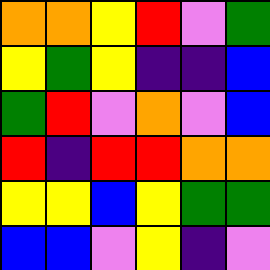[["orange", "orange", "yellow", "red", "violet", "green"], ["yellow", "green", "yellow", "indigo", "indigo", "blue"], ["green", "red", "violet", "orange", "violet", "blue"], ["red", "indigo", "red", "red", "orange", "orange"], ["yellow", "yellow", "blue", "yellow", "green", "green"], ["blue", "blue", "violet", "yellow", "indigo", "violet"]]